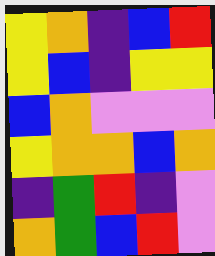[["yellow", "orange", "indigo", "blue", "red"], ["yellow", "blue", "indigo", "yellow", "yellow"], ["blue", "orange", "violet", "violet", "violet"], ["yellow", "orange", "orange", "blue", "orange"], ["indigo", "green", "red", "indigo", "violet"], ["orange", "green", "blue", "red", "violet"]]